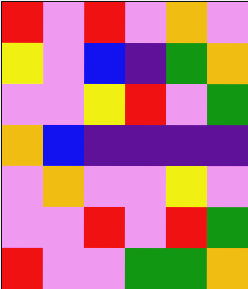[["red", "violet", "red", "violet", "orange", "violet"], ["yellow", "violet", "blue", "indigo", "green", "orange"], ["violet", "violet", "yellow", "red", "violet", "green"], ["orange", "blue", "indigo", "indigo", "indigo", "indigo"], ["violet", "orange", "violet", "violet", "yellow", "violet"], ["violet", "violet", "red", "violet", "red", "green"], ["red", "violet", "violet", "green", "green", "orange"]]